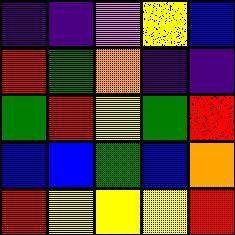[["indigo", "indigo", "violet", "yellow", "blue"], ["red", "green", "orange", "indigo", "indigo"], ["green", "red", "yellow", "green", "red"], ["blue", "blue", "green", "blue", "orange"], ["red", "yellow", "yellow", "yellow", "red"]]